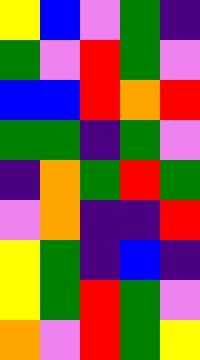[["yellow", "blue", "violet", "green", "indigo"], ["green", "violet", "red", "green", "violet"], ["blue", "blue", "red", "orange", "red"], ["green", "green", "indigo", "green", "violet"], ["indigo", "orange", "green", "red", "green"], ["violet", "orange", "indigo", "indigo", "red"], ["yellow", "green", "indigo", "blue", "indigo"], ["yellow", "green", "red", "green", "violet"], ["orange", "violet", "red", "green", "yellow"]]